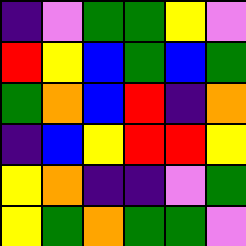[["indigo", "violet", "green", "green", "yellow", "violet"], ["red", "yellow", "blue", "green", "blue", "green"], ["green", "orange", "blue", "red", "indigo", "orange"], ["indigo", "blue", "yellow", "red", "red", "yellow"], ["yellow", "orange", "indigo", "indigo", "violet", "green"], ["yellow", "green", "orange", "green", "green", "violet"]]